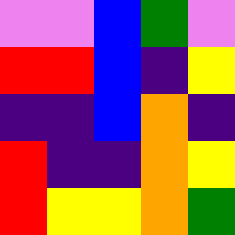[["violet", "violet", "blue", "green", "violet"], ["red", "red", "blue", "indigo", "yellow"], ["indigo", "indigo", "blue", "orange", "indigo"], ["red", "indigo", "indigo", "orange", "yellow"], ["red", "yellow", "yellow", "orange", "green"]]